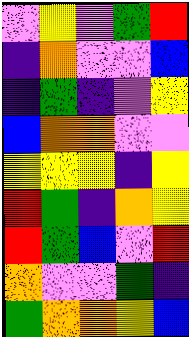[["violet", "yellow", "violet", "green", "red"], ["indigo", "orange", "violet", "violet", "blue"], ["indigo", "green", "indigo", "violet", "yellow"], ["blue", "orange", "orange", "violet", "violet"], ["yellow", "yellow", "yellow", "indigo", "yellow"], ["red", "green", "indigo", "orange", "yellow"], ["red", "green", "blue", "violet", "red"], ["orange", "violet", "violet", "green", "indigo"], ["green", "orange", "orange", "yellow", "blue"]]